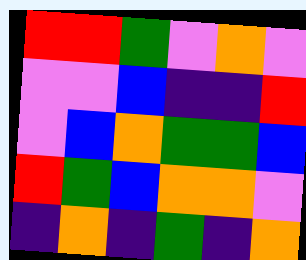[["red", "red", "green", "violet", "orange", "violet"], ["violet", "violet", "blue", "indigo", "indigo", "red"], ["violet", "blue", "orange", "green", "green", "blue"], ["red", "green", "blue", "orange", "orange", "violet"], ["indigo", "orange", "indigo", "green", "indigo", "orange"]]